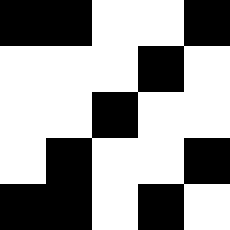[["black", "black", "white", "white", "black"], ["white", "white", "white", "black", "white"], ["white", "white", "black", "white", "white"], ["white", "black", "white", "white", "black"], ["black", "black", "white", "black", "white"]]